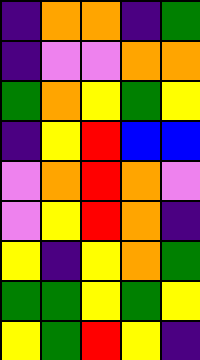[["indigo", "orange", "orange", "indigo", "green"], ["indigo", "violet", "violet", "orange", "orange"], ["green", "orange", "yellow", "green", "yellow"], ["indigo", "yellow", "red", "blue", "blue"], ["violet", "orange", "red", "orange", "violet"], ["violet", "yellow", "red", "orange", "indigo"], ["yellow", "indigo", "yellow", "orange", "green"], ["green", "green", "yellow", "green", "yellow"], ["yellow", "green", "red", "yellow", "indigo"]]